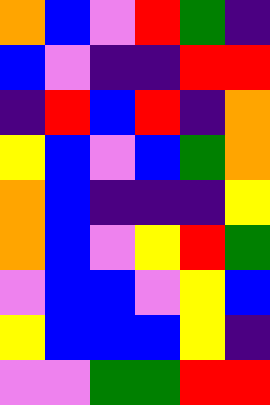[["orange", "blue", "violet", "red", "green", "indigo"], ["blue", "violet", "indigo", "indigo", "red", "red"], ["indigo", "red", "blue", "red", "indigo", "orange"], ["yellow", "blue", "violet", "blue", "green", "orange"], ["orange", "blue", "indigo", "indigo", "indigo", "yellow"], ["orange", "blue", "violet", "yellow", "red", "green"], ["violet", "blue", "blue", "violet", "yellow", "blue"], ["yellow", "blue", "blue", "blue", "yellow", "indigo"], ["violet", "violet", "green", "green", "red", "red"]]